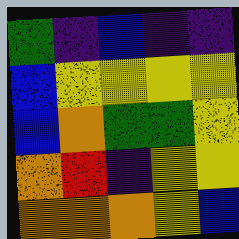[["green", "indigo", "blue", "indigo", "indigo"], ["blue", "yellow", "yellow", "yellow", "yellow"], ["blue", "orange", "green", "green", "yellow"], ["orange", "red", "indigo", "yellow", "yellow"], ["orange", "orange", "orange", "yellow", "blue"]]